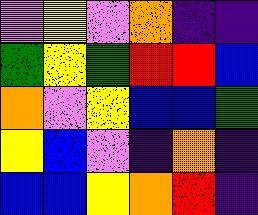[["violet", "yellow", "violet", "orange", "indigo", "indigo"], ["green", "yellow", "green", "red", "red", "blue"], ["orange", "violet", "yellow", "blue", "blue", "green"], ["yellow", "blue", "violet", "indigo", "orange", "indigo"], ["blue", "blue", "yellow", "orange", "red", "indigo"]]